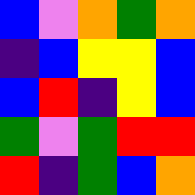[["blue", "violet", "orange", "green", "orange"], ["indigo", "blue", "yellow", "yellow", "blue"], ["blue", "red", "indigo", "yellow", "blue"], ["green", "violet", "green", "red", "red"], ["red", "indigo", "green", "blue", "orange"]]